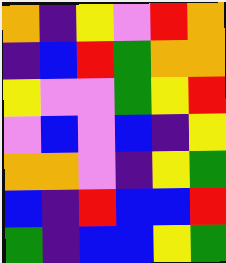[["orange", "indigo", "yellow", "violet", "red", "orange"], ["indigo", "blue", "red", "green", "orange", "orange"], ["yellow", "violet", "violet", "green", "yellow", "red"], ["violet", "blue", "violet", "blue", "indigo", "yellow"], ["orange", "orange", "violet", "indigo", "yellow", "green"], ["blue", "indigo", "red", "blue", "blue", "red"], ["green", "indigo", "blue", "blue", "yellow", "green"]]